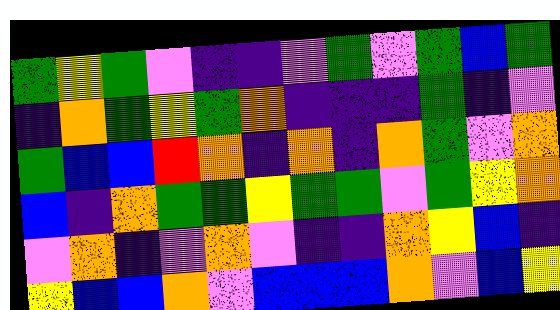[["green", "yellow", "green", "violet", "indigo", "indigo", "violet", "green", "violet", "green", "blue", "green"], ["indigo", "orange", "green", "yellow", "green", "orange", "indigo", "indigo", "indigo", "green", "indigo", "violet"], ["green", "blue", "blue", "red", "orange", "indigo", "orange", "indigo", "orange", "green", "violet", "orange"], ["blue", "indigo", "orange", "green", "green", "yellow", "green", "green", "violet", "green", "yellow", "orange"], ["violet", "orange", "indigo", "violet", "orange", "violet", "indigo", "indigo", "orange", "yellow", "blue", "indigo"], ["yellow", "blue", "blue", "orange", "violet", "blue", "blue", "blue", "orange", "violet", "blue", "yellow"]]